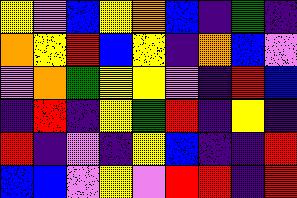[["yellow", "violet", "blue", "yellow", "orange", "blue", "indigo", "green", "indigo"], ["orange", "yellow", "red", "blue", "yellow", "indigo", "orange", "blue", "violet"], ["violet", "orange", "green", "yellow", "yellow", "violet", "indigo", "red", "blue"], ["indigo", "red", "indigo", "yellow", "green", "red", "indigo", "yellow", "indigo"], ["red", "indigo", "violet", "indigo", "yellow", "blue", "indigo", "indigo", "red"], ["blue", "blue", "violet", "yellow", "violet", "red", "red", "indigo", "red"]]